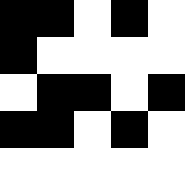[["black", "black", "white", "black", "white"], ["black", "white", "white", "white", "white"], ["white", "black", "black", "white", "black"], ["black", "black", "white", "black", "white"], ["white", "white", "white", "white", "white"]]